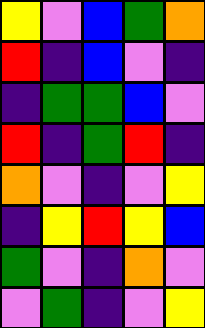[["yellow", "violet", "blue", "green", "orange"], ["red", "indigo", "blue", "violet", "indigo"], ["indigo", "green", "green", "blue", "violet"], ["red", "indigo", "green", "red", "indigo"], ["orange", "violet", "indigo", "violet", "yellow"], ["indigo", "yellow", "red", "yellow", "blue"], ["green", "violet", "indigo", "orange", "violet"], ["violet", "green", "indigo", "violet", "yellow"]]